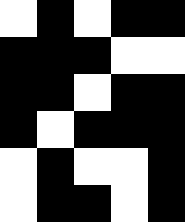[["white", "black", "white", "black", "black"], ["black", "black", "black", "white", "white"], ["black", "black", "white", "black", "black"], ["black", "white", "black", "black", "black"], ["white", "black", "white", "white", "black"], ["white", "black", "black", "white", "black"]]